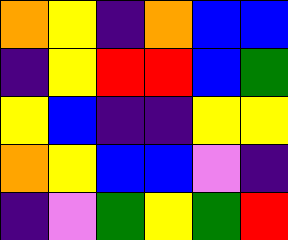[["orange", "yellow", "indigo", "orange", "blue", "blue"], ["indigo", "yellow", "red", "red", "blue", "green"], ["yellow", "blue", "indigo", "indigo", "yellow", "yellow"], ["orange", "yellow", "blue", "blue", "violet", "indigo"], ["indigo", "violet", "green", "yellow", "green", "red"]]